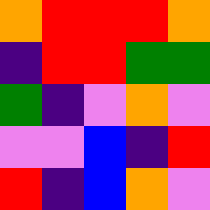[["orange", "red", "red", "red", "orange"], ["indigo", "red", "red", "green", "green"], ["green", "indigo", "violet", "orange", "violet"], ["violet", "violet", "blue", "indigo", "red"], ["red", "indigo", "blue", "orange", "violet"]]